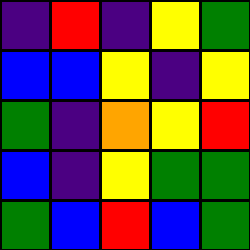[["indigo", "red", "indigo", "yellow", "green"], ["blue", "blue", "yellow", "indigo", "yellow"], ["green", "indigo", "orange", "yellow", "red"], ["blue", "indigo", "yellow", "green", "green"], ["green", "blue", "red", "blue", "green"]]